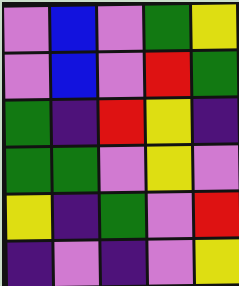[["violet", "blue", "violet", "green", "yellow"], ["violet", "blue", "violet", "red", "green"], ["green", "indigo", "red", "yellow", "indigo"], ["green", "green", "violet", "yellow", "violet"], ["yellow", "indigo", "green", "violet", "red"], ["indigo", "violet", "indigo", "violet", "yellow"]]